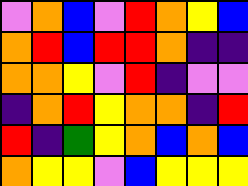[["violet", "orange", "blue", "violet", "red", "orange", "yellow", "blue"], ["orange", "red", "blue", "red", "red", "orange", "indigo", "indigo"], ["orange", "orange", "yellow", "violet", "red", "indigo", "violet", "violet"], ["indigo", "orange", "red", "yellow", "orange", "orange", "indigo", "red"], ["red", "indigo", "green", "yellow", "orange", "blue", "orange", "blue"], ["orange", "yellow", "yellow", "violet", "blue", "yellow", "yellow", "yellow"]]